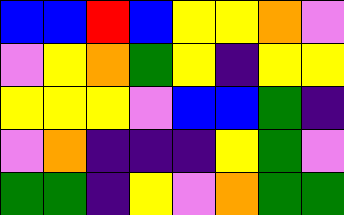[["blue", "blue", "red", "blue", "yellow", "yellow", "orange", "violet"], ["violet", "yellow", "orange", "green", "yellow", "indigo", "yellow", "yellow"], ["yellow", "yellow", "yellow", "violet", "blue", "blue", "green", "indigo"], ["violet", "orange", "indigo", "indigo", "indigo", "yellow", "green", "violet"], ["green", "green", "indigo", "yellow", "violet", "orange", "green", "green"]]